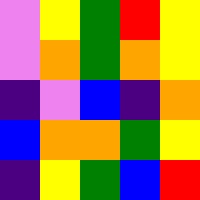[["violet", "yellow", "green", "red", "yellow"], ["violet", "orange", "green", "orange", "yellow"], ["indigo", "violet", "blue", "indigo", "orange"], ["blue", "orange", "orange", "green", "yellow"], ["indigo", "yellow", "green", "blue", "red"]]